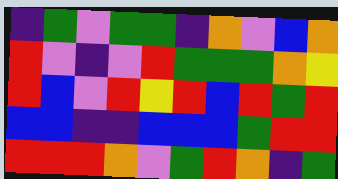[["indigo", "green", "violet", "green", "green", "indigo", "orange", "violet", "blue", "orange"], ["red", "violet", "indigo", "violet", "red", "green", "green", "green", "orange", "yellow"], ["red", "blue", "violet", "red", "yellow", "red", "blue", "red", "green", "red"], ["blue", "blue", "indigo", "indigo", "blue", "blue", "blue", "green", "red", "red"], ["red", "red", "red", "orange", "violet", "green", "red", "orange", "indigo", "green"]]